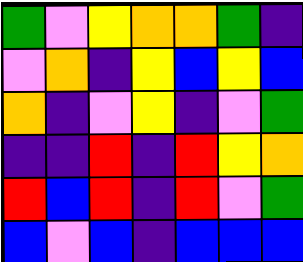[["green", "violet", "yellow", "orange", "orange", "green", "indigo"], ["violet", "orange", "indigo", "yellow", "blue", "yellow", "blue"], ["orange", "indigo", "violet", "yellow", "indigo", "violet", "green"], ["indigo", "indigo", "red", "indigo", "red", "yellow", "orange"], ["red", "blue", "red", "indigo", "red", "violet", "green"], ["blue", "violet", "blue", "indigo", "blue", "blue", "blue"]]